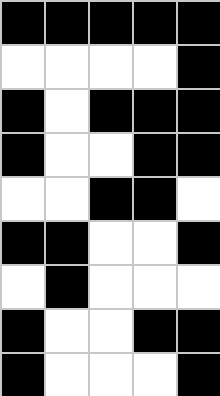[["black", "black", "black", "black", "black"], ["white", "white", "white", "white", "black"], ["black", "white", "black", "black", "black"], ["black", "white", "white", "black", "black"], ["white", "white", "black", "black", "white"], ["black", "black", "white", "white", "black"], ["white", "black", "white", "white", "white"], ["black", "white", "white", "black", "black"], ["black", "white", "white", "white", "black"]]